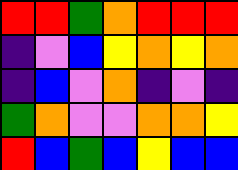[["red", "red", "green", "orange", "red", "red", "red"], ["indigo", "violet", "blue", "yellow", "orange", "yellow", "orange"], ["indigo", "blue", "violet", "orange", "indigo", "violet", "indigo"], ["green", "orange", "violet", "violet", "orange", "orange", "yellow"], ["red", "blue", "green", "blue", "yellow", "blue", "blue"]]